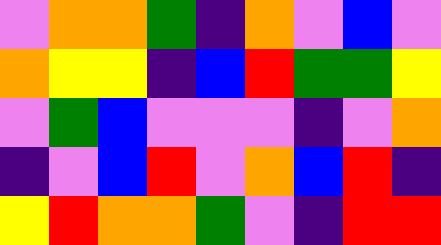[["violet", "orange", "orange", "green", "indigo", "orange", "violet", "blue", "violet"], ["orange", "yellow", "yellow", "indigo", "blue", "red", "green", "green", "yellow"], ["violet", "green", "blue", "violet", "violet", "violet", "indigo", "violet", "orange"], ["indigo", "violet", "blue", "red", "violet", "orange", "blue", "red", "indigo"], ["yellow", "red", "orange", "orange", "green", "violet", "indigo", "red", "red"]]